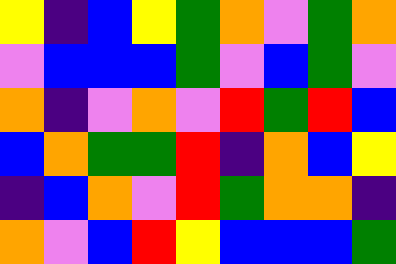[["yellow", "indigo", "blue", "yellow", "green", "orange", "violet", "green", "orange"], ["violet", "blue", "blue", "blue", "green", "violet", "blue", "green", "violet"], ["orange", "indigo", "violet", "orange", "violet", "red", "green", "red", "blue"], ["blue", "orange", "green", "green", "red", "indigo", "orange", "blue", "yellow"], ["indigo", "blue", "orange", "violet", "red", "green", "orange", "orange", "indigo"], ["orange", "violet", "blue", "red", "yellow", "blue", "blue", "blue", "green"]]